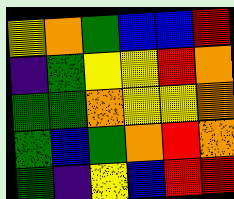[["yellow", "orange", "green", "blue", "blue", "red"], ["indigo", "green", "yellow", "yellow", "red", "orange"], ["green", "green", "orange", "yellow", "yellow", "orange"], ["green", "blue", "green", "orange", "red", "orange"], ["green", "indigo", "yellow", "blue", "red", "red"]]